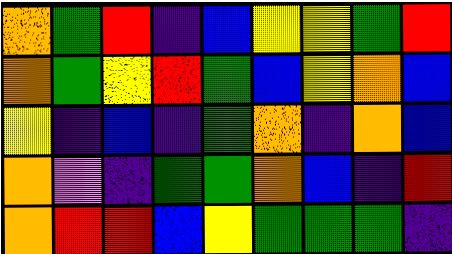[["orange", "green", "red", "indigo", "blue", "yellow", "yellow", "green", "red"], ["orange", "green", "yellow", "red", "green", "blue", "yellow", "orange", "blue"], ["yellow", "indigo", "blue", "indigo", "green", "orange", "indigo", "orange", "blue"], ["orange", "violet", "indigo", "green", "green", "orange", "blue", "indigo", "red"], ["orange", "red", "red", "blue", "yellow", "green", "green", "green", "indigo"]]